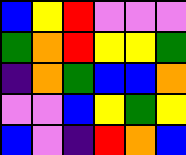[["blue", "yellow", "red", "violet", "violet", "violet"], ["green", "orange", "red", "yellow", "yellow", "green"], ["indigo", "orange", "green", "blue", "blue", "orange"], ["violet", "violet", "blue", "yellow", "green", "yellow"], ["blue", "violet", "indigo", "red", "orange", "blue"]]